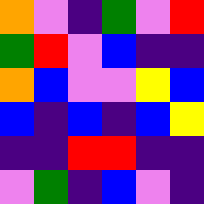[["orange", "violet", "indigo", "green", "violet", "red"], ["green", "red", "violet", "blue", "indigo", "indigo"], ["orange", "blue", "violet", "violet", "yellow", "blue"], ["blue", "indigo", "blue", "indigo", "blue", "yellow"], ["indigo", "indigo", "red", "red", "indigo", "indigo"], ["violet", "green", "indigo", "blue", "violet", "indigo"]]